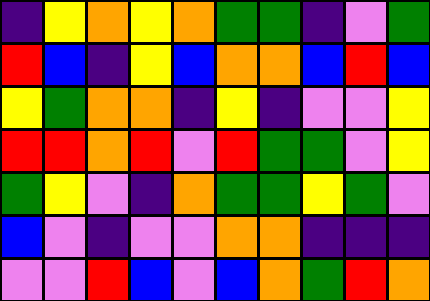[["indigo", "yellow", "orange", "yellow", "orange", "green", "green", "indigo", "violet", "green"], ["red", "blue", "indigo", "yellow", "blue", "orange", "orange", "blue", "red", "blue"], ["yellow", "green", "orange", "orange", "indigo", "yellow", "indigo", "violet", "violet", "yellow"], ["red", "red", "orange", "red", "violet", "red", "green", "green", "violet", "yellow"], ["green", "yellow", "violet", "indigo", "orange", "green", "green", "yellow", "green", "violet"], ["blue", "violet", "indigo", "violet", "violet", "orange", "orange", "indigo", "indigo", "indigo"], ["violet", "violet", "red", "blue", "violet", "blue", "orange", "green", "red", "orange"]]